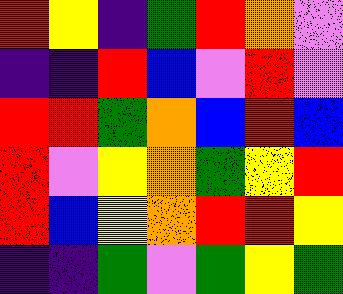[["red", "yellow", "indigo", "green", "red", "orange", "violet"], ["indigo", "indigo", "red", "blue", "violet", "red", "violet"], ["red", "red", "green", "orange", "blue", "red", "blue"], ["red", "violet", "yellow", "orange", "green", "yellow", "red"], ["red", "blue", "yellow", "orange", "red", "red", "yellow"], ["indigo", "indigo", "green", "violet", "green", "yellow", "green"]]